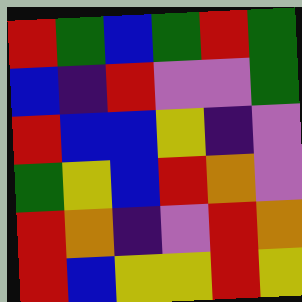[["red", "green", "blue", "green", "red", "green"], ["blue", "indigo", "red", "violet", "violet", "green"], ["red", "blue", "blue", "yellow", "indigo", "violet"], ["green", "yellow", "blue", "red", "orange", "violet"], ["red", "orange", "indigo", "violet", "red", "orange"], ["red", "blue", "yellow", "yellow", "red", "yellow"]]